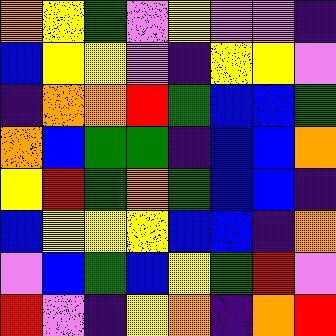[["orange", "yellow", "green", "violet", "yellow", "violet", "violet", "indigo"], ["blue", "yellow", "yellow", "violet", "indigo", "yellow", "yellow", "violet"], ["indigo", "orange", "orange", "red", "green", "blue", "blue", "green"], ["orange", "blue", "green", "green", "indigo", "blue", "blue", "orange"], ["yellow", "red", "green", "orange", "green", "blue", "blue", "indigo"], ["blue", "yellow", "yellow", "yellow", "blue", "blue", "indigo", "orange"], ["violet", "blue", "green", "blue", "yellow", "green", "red", "violet"], ["red", "violet", "indigo", "yellow", "orange", "indigo", "orange", "red"]]